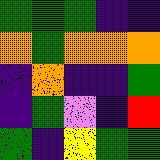[["green", "green", "green", "indigo", "indigo"], ["orange", "green", "orange", "orange", "orange"], ["indigo", "orange", "indigo", "indigo", "green"], ["indigo", "green", "violet", "indigo", "red"], ["green", "indigo", "yellow", "green", "green"]]